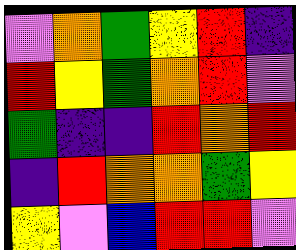[["violet", "orange", "green", "yellow", "red", "indigo"], ["red", "yellow", "green", "orange", "red", "violet"], ["green", "indigo", "indigo", "red", "orange", "red"], ["indigo", "red", "orange", "orange", "green", "yellow"], ["yellow", "violet", "blue", "red", "red", "violet"]]